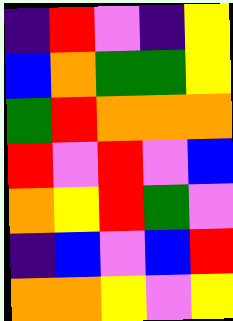[["indigo", "red", "violet", "indigo", "yellow"], ["blue", "orange", "green", "green", "yellow"], ["green", "red", "orange", "orange", "orange"], ["red", "violet", "red", "violet", "blue"], ["orange", "yellow", "red", "green", "violet"], ["indigo", "blue", "violet", "blue", "red"], ["orange", "orange", "yellow", "violet", "yellow"]]